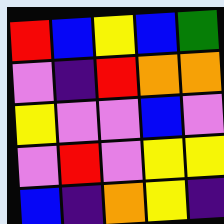[["red", "blue", "yellow", "blue", "green"], ["violet", "indigo", "red", "orange", "orange"], ["yellow", "violet", "violet", "blue", "violet"], ["violet", "red", "violet", "yellow", "yellow"], ["blue", "indigo", "orange", "yellow", "indigo"]]